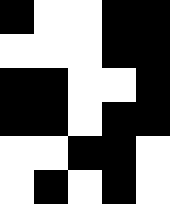[["black", "white", "white", "black", "black"], ["white", "white", "white", "black", "black"], ["black", "black", "white", "white", "black"], ["black", "black", "white", "black", "black"], ["white", "white", "black", "black", "white"], ["white", "black", "white", "black", "white"]]